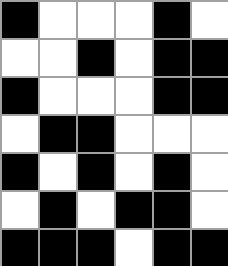[["black", "white", "white", "white", "black", "white"], ["white", "white", "black", "white", "black", "black"], ["black", "white", "white", "white", "black", "black"], ["white", "black", "black", "white", "white", "white"], ["black", "white", "black", "white", "black", "white"], ["white", "black", "white", "black", "black", "white"], ["black", "black", "black", "white", "black", "black"]]